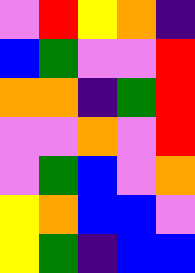[["violet", "red", "yellow", "orange", "indigo"], ["blue", "green", "violet", "violet", "red"], ["orange", "orange", "indigo", "green", "red"], ["violet", "violet", "orange", "violet", "red"], ["violet", "green", "blue", "violet", "orange"], ["yellow", "orange", "blue", "blue", "violet"], ["yellow", "green", "indigo", "blue", "blue"]]